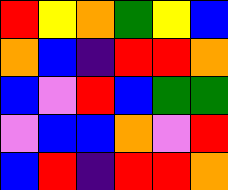[["red", "yellow", "orange", "green", "yellow", "blue"], ["orange", "blue", "indigo", "red", "red", "orange"], ["blue", "violet", "red", "blue", "green", "green"], ["violet", "blue", "blue", "orange", "violet", "red"], ["blue", "red", "indigo", "red", "red", "orange"]]